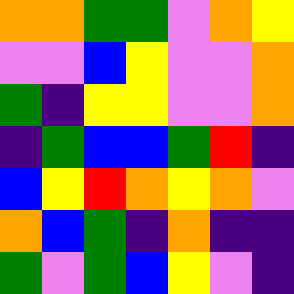[["orange", "orange", "green", "green", "violet", "orange", "yellow"], ["violet", "violet", "blue", "yellow", "violet", "violet", "orange"], ["green", "indigo", "yellow", "yellow", "violet", "violet", "orange"], ["indigo", "green", "blue", "blue", "green", "red", "indigo"], ["blue", "yellow", "red", "orange", "yellow", "orange", "violet"], ["orange", "blue", "green", "indigo", "orange", "indigo", "indigo"], ["green", "violet", "green", "blue", "yellow", "violet", "indigo"]]